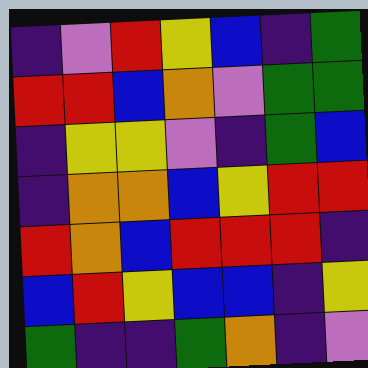[["indigo", "violet", "red", "yellow", "blue", "indigo", "green"], ["red", "red", "blue", "orange", "violet", "green", "green"], ["indigo", "yellow", "yellow", "violet", "indigo", "green", "blue"], ["indigo", "orange", "orange", "blue", "yellow", "red", "red"], ["red", "orange", "blue", "red", "red", "red", "indigo"], ["blue", "red", "yellow", "blue", "blue", "indigo", "yellow"], ["green", "indigo", "indigo", "green", "orange", "indigo", "violet"]]